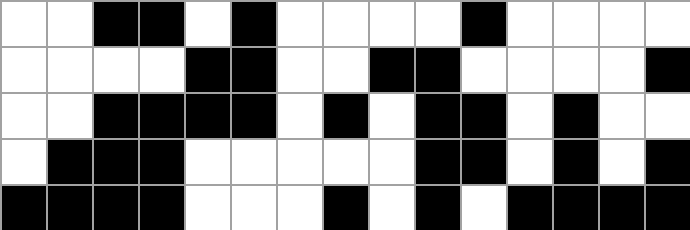[["white", "white", "black", "black", "white", "black", "white", "white", "white", "white", "black", "white", "white", "white", "white"], ["white", "white", "white", "white", "black", "black", "white", "white", "black", "black", "white", "white", "white", "white", "black"], ["white", "white", "black", "black", "black", "black", "white", "black", "white", "black", "black", "white", "black", "white", "white"], ["white", "black", "black", "black", "white", "white", "white", "white", "white", "black", "black", "white", "black", "white", "black"], ["black", "black", "black", "black", "white", "white", "white", "black", "white", "black", "white", "black", "black", "black", "black"]]